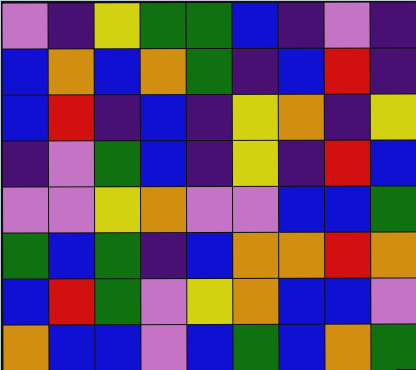[["violet", "indigo", "yellow", "green", "green", "blue", "indigo", "violet", "indigo"], ["blue", "orange", "blue", "orange", "green", "indigo", "blue", "red", "indigo"], ["blue", "red", "indigo", "blue", "indigo", "yellow", "orange", "indigo", "yellow"], ["indigo", "violet", "green", "blue", "indigo", "yellow", "indigo", "red", "blue"], ["violet", "violet", "yellow", "orange", "violet", "violet", "blue", "blue", "green"], ["green", "blue", "green", "indigo", "blue", "orange", "orange", "red", "orange"], ["blue", "red", "green", "violet", "yellow", "orange", "blue", "blue", "violet"], ["orange", "blue", "blue", "violet", "blue", "green", "blue", "orange", "green"]]